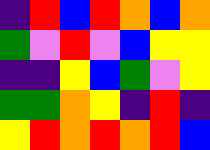[["indigo", "red", "blue", "red", "orange", "blue", "orange"], ["green", "violet", "red", "violet", "blue", "yellow", "yellow"], ["indigo", "indigo", "yellow", "blue", "green", "violet", "yellow"], ["green", "green", "orange", "yellow", "indigo", "red", "indigo"], ["yellow", "red", "orange", "red", "orange", "red", "blue"]]